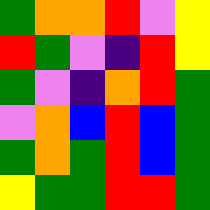[["green", "orange", "orange", "red", "violet", "yellow"], ["red", "green", "violet", "indigo", "red", "yellow"], ["green", "violet", "indigo", "orange", "red", "green"], ["violet", "orange", "blue", "red", "blue", "green"], ["green", "orange", "green", "red", "blue", "green"], ["yellow", "green", "green", "red", "red", "green"]]